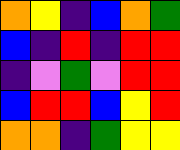[["orange", "yellow", "indigo", "blue", "orange", "green"], ["blue", "indigo", "red", "indigo", "red", "red"], ["indigo", "violet", "green", "violet", "red", "red"], ["blue", "red", "red", "blue", "yellow", "red"], ["orange", "orange", "indigo", "green", "yellow", "yellow"]]